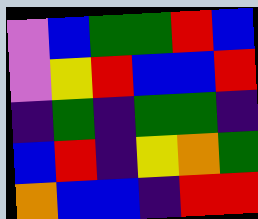[["violet", "blue", "green", "green", "red", "blue"], ["violet", "yellow", "red", "blue", "blue", "red"], ["indigo", "green", "indigo", "green", "green", "indigo"], ["blue", "red", "indigo", "yellow", "orange", "green"], ["orange", "blue", "blue", "indigo", "red", "red"]]